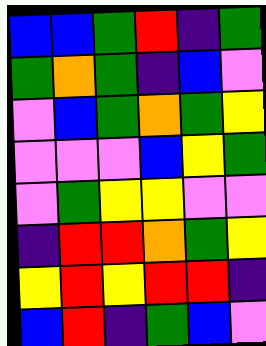[["blue", "blue", "green", "red", "indigo", "green"], ["green", "orange", "green", "indigo", "blue", "violet"], ["violet", "blue", "green", "orange", "green", "yellow"], ["violet", "violet", "violet", "blue", "yellow", "green"], ["violet", "green", "yellow", "yellow", "violet", "violet"], ["indigo", "red", "red", "orange", "green", "yellow"], ["yellow", "red", "yellow", "red", "red", "indigo"], ["blue", "red", "indigo", "green", "blue", "violet"]]